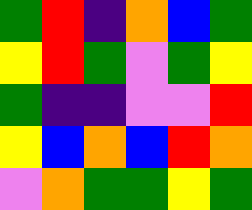[["green", "red", "indigo", "orange", "blue", "green"], ["yellow", "red", "green", "violet", "green", "yellow"], ["green", "indigo", "indigo", "violet", "violet", "red"], ["yellow", "blue", "orange", "blue", "red", "orange"], ["violet", "orange", "green", "green", "yellow", "green"]]